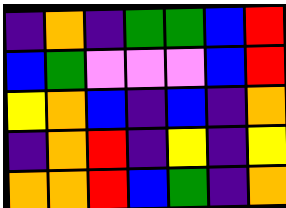[["indigo", "orange", "indigo", "green", "green", "blue", "red"], ["blue", "green", "violet", "violet", "violet", "blue", "red"], ["yellow", "orange", "blue", "indigo", "blue", "indigo", "orange"], ["indigo", "orange", "red", "indigo", "yellow", "indigo", "yellow"], ["orange", "orange", "red", "blue", "green", "indigo", "orange"]]